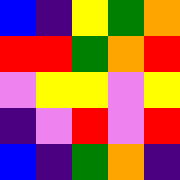[["blue", "indigo", "yellow", "green", "orange"], ["red", "red", "green", "orange", "red"], ["violet", "yellow", "yellow", "violet", "yellow"], ["indigo", "violet", "red", "violet", "red"], ["blue", "indigo", "green", "orange", "indigo"]]